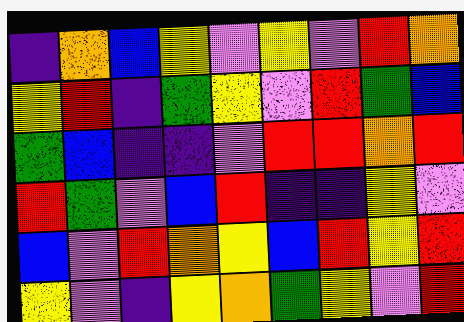[["indigo", "orange", "blue", "yellow", "violet", "yellow", "violet", "red", "orange"], ["yellow", "red", "indigo", "green", "yellow", "violet", "red", "green", "blue"], ["green", "blue", "indigo", "indigo", "violet", "red", "red", "orange", "red"], ["red", "green", "violet", "blue", "red", "indigo", "indigo", "yellow", "violet"], ["blue", "violet", "red", "orange", "yellow", "blue", "red", "yellow", "red"], ["yellow", "violet", "indigo", "yellow", "orange", "green", "yellow", "violet", "red"]]